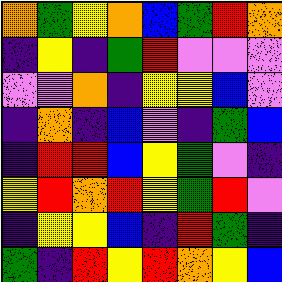[["orange", "green", "yellow", "orange", "blue", "green", "red", "orange"], ["indigo", "yellow", "indigo", "green", "red", "violet", "violet", "violet"], ["violet", "violet", "orange", "indigo", "yellow", "yellow", "blue", "violet"], ["indigo", "orange", "indigo", "blue", "violet", "indigo", "green", "blue"], ["indigo", "red", "red", "blue", "yellow", "green", "violet", "indigo"], ["yellow", "red", "orange", "red", "yellow", "green", "red", "violet"], ["indigo", "yellow", "yellow", "blue", "indigo", "red", "green", "indigo"], ["green", "indigo", "red", "yellow", "red", "orange", "yellow", "blue"]]